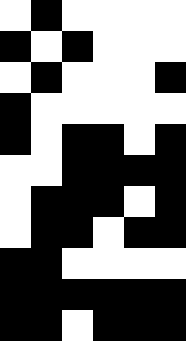[["white", "black", "white", "white", "white", "white"], ["black", "white", "black", "white", "white", "white"], ["white", "black", "white", "white", "white", "black"], ["black", "white", "white", "white", "white", "white"], ["black", "white", "black", "black", "white", "black"], ["white", "white", "black", "black", "black", "black"], ["white", "black", "black", "black", "white", "black"], ["white", "black", "black", "white", "black", "black"], ["black", "black", "white", "white", "white", "white"], ["black", "black", "black", "black", "black", "black"], ["black", "black", "white", "black", "black", "black"]]